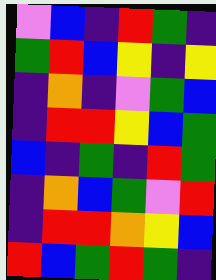[["violet", "blue", "indigo", "red", "green", "indigo"], ["green", "red", "blue", "yellow", "indigo", "yellow"], ["indigo", "orange", "indigo", "violet", "green", "blue"], ["indigo", "red", "red", "yellow", "blue", "green"], ["blue", "indigo", "green", "indigo", "red", "green"], ["indigo", "orange", "blue", "green", "violet", "red"], ["indigo", "red", "red", "orange", "yellow", "blue"], ["red", "blue", "green", "red", "green", "indigo"]]